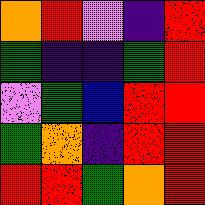[["orange", "red", "violet", "indigo", "red"], ["green", "indigo", "indigo", "green", "red"], ["violet", "green", "blue", "red", "red"], ["green", "orange", "indigo", "red", "red"], ["red", "red", "green", "orange", "red"]]